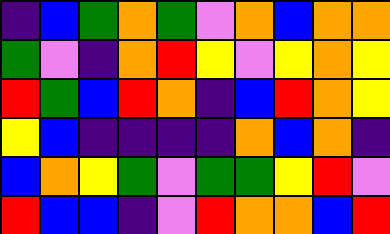[["indigo", "blue", "green", "orange", "green", "violet", "orange", "blue", "orange", "orange"], ["green", "violet", "indigo", "orange", "red", "yellow", "violet", "yellow", "orange", "yellow"], ["red", "green", "blue", "red", "orange", "indigo", "blue", "red", "orange", "yellow"], ["yellow", "blue", "indigo", "indigo", "indigo", "indigo", "orange", "blue", "orange", "indigo"], ["blue", "orange", "yellow", "green", "violet", "green", "green", "yellow", "red", "violet"], ["red", "blue", "blue", "indigo", "violet", "red", "orange", "orange", "blue", "red"]]